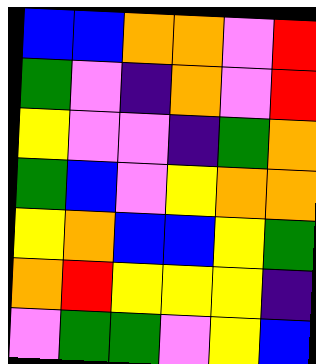[["blue", "blue", "orange", "orange", "violet", "red"], ["green", "violet", "indigo", "orange", "violet", "red"], ["yellow", "violet", "violet", "indigo", "green", "orange"], ["green", "blue", "violet", "yellow", "orange", "orange"], ["yellow", "orange", "blue", "blue", "yellow", "green"], ["orange", "red", "yellow", "yellow", "yellow", "indigo"], ["violet", "green", "green", "violet", "yellow", "blue"]]